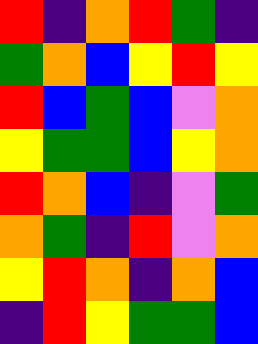[["red", "indigo", "orange", "red", "green", "indigo"], ["green", "orange", "blue", "yellow", "red", "yellow"], ["red", "blue", "green", "blue", "violet", "orange"], ["yellow", "green", "green", "blue", "yellow", "orange"], ["red", "orange", "blue", "indigo", "violet", "green"], ["orange", "green", "indigo", "red", "violet", "orange"], ["yellow", "red", "orange", "indigo", "orange", "blue"], ["indigo", "red", "yellow", "green", "green", "blue"]]